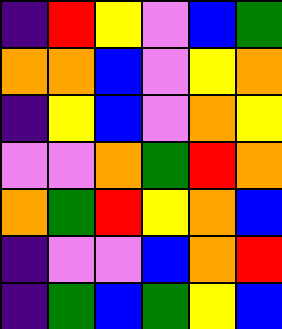[["indigo", "red", "yellow", "violet", "blue", "green"], ["orange", "orange", "blue", "violet", "yellow", "orange"], ["indigo", "yellow", "blue", "violet", "orange", "yellow"], ["violet", "violet", "orange", "green", "red", "orange"], ["orange", "green", "red", "yellow", "orange", "blue"], ["indigo", "violet", "violet", "blue", "orange", "red"], ["indigo", "green", "blue", "green", "yellow", "blue"]]